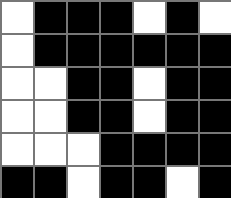[["white", "black", "black", "black", "white", "black", "white"], ["white", "black", "black", "black", "black", "black", "black"], ["white", "white", "black", "black", "white", "black", "black"], ["white", "white", "black", "black", "white", "black", "black"], ["white", "white", "white", "black", "black", "black", "black"], ["black", "black", "white", "black", "black", "white", "black"]]